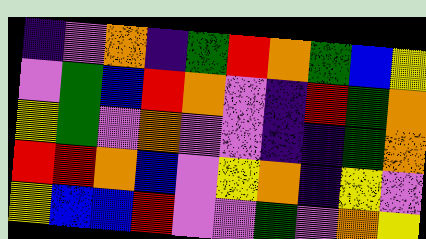[["indigo", "violet", "orange", "indigo", "green", "red", "orange", "green", "blue", "yellow"], ["violet", "green", "blue", "red", "orange", "violet", "indigo", "red", "green", "orange"], ["yellow", "green", "violet", "orange", "violet", "violet", "indigo", "indigo", "green", "orange"], ["red", "red", "orange", "blue", "violet", "yellow", "orange", "indigo", "yellow", "violet"], ["yellow", "blue", "blue", "red", "violet", "violet", "green", "violet", "orange", "yellow"]]